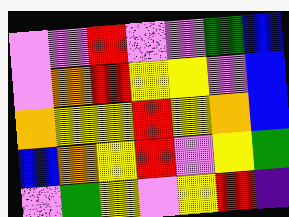[["violet", "violet", "red", "violet", "violet", "green", "blue"], ["violet", "orange", "red", "yellow", "yellow", "violet", "blue"], ["orange", "yellow", "yellow", "red", "yellow", "orange", "blue"], ["blue", "orange", "yellow", "red", "violet", "yellow", "green"], ["violet", "green", "yellow", "violet", "yellow", "red", "indigo"]]